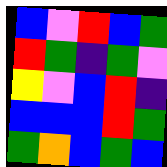[["blue", "violet", "red", "blue", "green"], ["red", "green", "indigo", "green", "violet"], ["yellow", "violet", "blue", "red", "indigo"], ["blue", "blue", "blue", "red", "green"], ["green", "orange", "blue", "green", "blue"]]